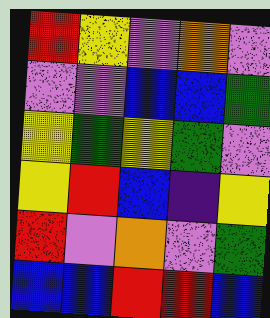[["red", "yellow", "violet", "orange", "violet"], ["violet", "violet", "blue", "blue", "green"], ["yellow", "green", "yellow", "green", "violet"], ["yellow", "red", "blue", "indigo", "yellow"], ["red", "violet", "orange", "violet", "green"], ["blue", "blue", "red", "red", "blue"]]